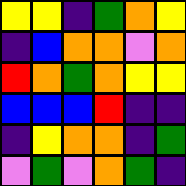[["yellow", "yellow", "indigo", "green", "orange", "yellow"], ["indigo", "blue", "orange", "orange", "violet", "orange"], ["red", "orange", "green", "orange", "yellow", "yellow"], ["blue", "blue", "blue", "red", "indigo", "indigo"], ["indigo", "yellow", "orange", "orange", "indigo", "green"], ["violet", "green", "violet", "orange", "green", "indigo"]]